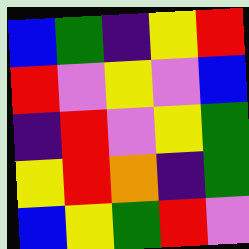[["blue", "green", "indigo", "yellow", "red"], ["red", "violet", "yellow", "violet", "blue"], ["indigo", "red", "violet", "yellow", "green"], ["yellow", "red", "orange", "indigo", "green"], ["blue", "yellow", "green", "red", "violet"]]